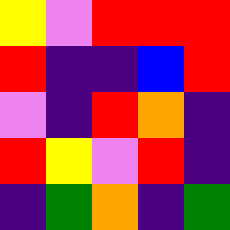[["yellow", "violet", "red", "red", "red"], ["red", "indigo", "indigo", "blue", "red"], ["violet", "indigo", "red", "orange", "indigo"], ["red", "yellow", "violet", "red", "indigo"], ["indigo", "green", "orange", "indigo", "green"]]